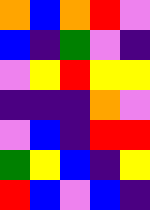[["orange", "blue", "orange", "red", "violet"], ["blue", "indigo", "green", "violet", "indigo"], ["violet", "yellow", "red", "yellow", "yellow"], ["indigo", "indigo", "indigo", "orange", "violet"], ["violet", "blue", "indigo", "red", "red"], ["green", "yellow", "blue", "indigo", "yellow"], ["red", "blue", "violet", "blue", "indigo"]]